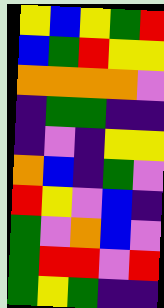[["yellow", "blue", "yellow", "green", "red"], ["blue", "green", "red", "yellow", "yellow"], ["orange", "orange", "orange", "orange", "violet"], ["indigo", "green", "green", "indigo", "indigo"], ["indigo", "violet", "indigo", "yellow", "yellow"], ["orange", "blue", "indigo", "green", "violet"], ["red", "yellow", "violet", "blue", "indigo"], ["green", "violet", "orange", "blue", "violet"], ["green", "red", "red", "violet", "red"], ["green", "yellow", "green", "indigo", "indigo"]]